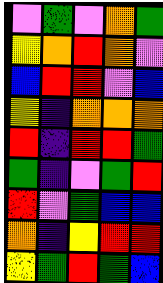[["violet", "green", "violet", "orange", "green"], ["yellow", "orange", "red", "orange", "violet"], ["blue", "red", "red", "violet", "blue"], ["yellow", "indigo", "orange", "orange", "orange"], ["red", "indigo", "red", "red", "green"], ["green", "indigo", "violet", "green", "red"], ["red", "violet", "green", "blue", "blue"], ["orange", "indigo", "yellow", "red", "red"], ["yellow", "green", "red", "green", "blue"]]